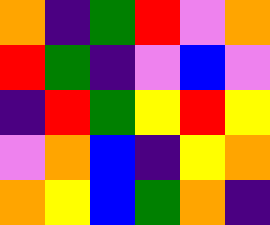[["orange", "indigo", "green", "red", "violet", "orange"], ["red", "green", "indigo", "violet", "blue", "violet"], ["indigo", "red", "green", "yellow", "red", "yellow"], ["violet", "orange", "blue", "indigo", "yellow", "orange"], ["orange", "yellow", "blue", "green", "orange", "indigo"]]